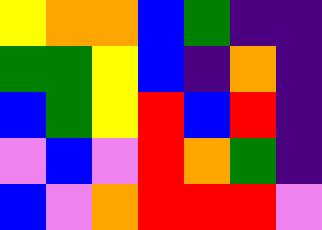[["yellow", "orange", "orange", "blue", "green", "indigo", "indigo"], ["green", "green", "yellow", "blue", "indigo", "orange", "indigo"], ["blue", "green", "yellow", "red", "blue", "red", "indigo"], ["violet", "blue", "violet", "red", "orange", "green", "indigo"], ["blue", "violet", "orange", "red", "red", "red", "violet"]]